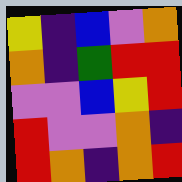[["yellow", "indigo", "blue", "violet", "orange"], ["orange", "indigo", "green", "red", "red"], ["violet", "violet", "blue", "yellow", "red"], ["red", "violet", "violet", "orange", "indigo"], ["red", "orange", "indigo", "orange", "red"]]